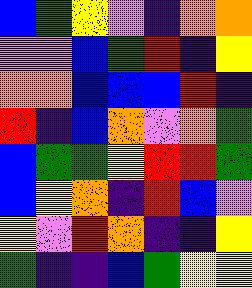[["blue", "green", "yellow", "violet", "indigo", "orange", "orange"], ["violet", "violet", "blue", "green", "red", "indigo", "yellow"], ["orange", "orange", "blue", "blue", "blue", "red", "indigo"], ["red", "indigo", "blue", "orange", "violet", "orange", "green"], ["blue", "green", "green", "yellow", "red", "red", "green"], ["blue", "yellow", "orange", "indigo", "red", "blue", "violet"], ["yellow", "violet", "red", "orange", "indigo", "indigo", "yellow"], ["green", "indigo", "indigo", "blue", "green", "yellow", "yellow"]]